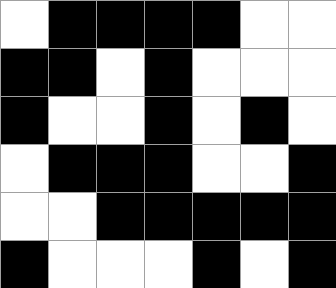[["white", "black", "black", "black", "black", "white", "white"], ["black", "black", "white", "black", "white", "white", "white"], ["black", "white", "white", "black", "white", "black", "white"], ["white", "black", "black", "black", "white", "white", "black"], ["white", "white", "black", "black", "black", "black", "black"], ["black", "white", "white", "white", "black", "white", "black"]]